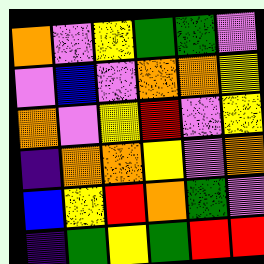[["orange", "violet", "yellow", "green", "green", "violet"], ["violet", "blue", "violet", "orange", "orange", "yellow"], ["orange", "violet", "yellow", "red", "violet", "yellow"], ["indigo", "orange", "orange", "yellow", "violet", "orange"], ["blue", "yellow", "red", "orange", "green", "violet"], ["indigo", "green", "yellow", "green", "red", "red"]]